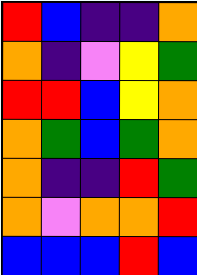[["red", "blue", "indigo", "indigo", "orange"], ["orange", "indigo", "violet", "yellow", "green"], ["red", "red", "blue", "yellow", "orange"], ["orange", "green", "blue", "green", "orange"], ["orange", "indigo", "indigo", "red", "green"], ["orange", "violet", "orange", "orange", "red"], ["blue", "blue", "blue", "red", "blue"]]